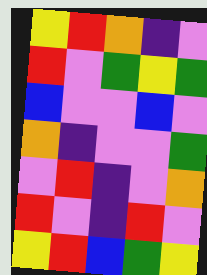[["yellow", "red", "orange", "indigo", "violet"], ["red", "violet", "green", "yellow", "green"], ["blue", "violet", "violet", "blue", "violet"], ["orange", "indigo", "violet", "violet", "green"], ["violet", "red", "indigo", "violet", "orange"], ["red", "violet", "indigo", "red", "violet"], ["yellow", "red", "blue", "green", "yellow"]]